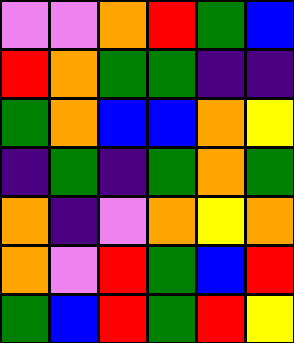[["violet", "violet", "orange", "red", "green", "blue"], ["red", "orange", "green", "green", "indigo", "indigo"], ["green", "orange", "blue", "blue", "orange", "yellow"], ["indigo", "green", "indigo", "green", "orange", "green"], ["orange", "indigo", "violet", "orange", "yellow", "orange"], ["orange", "violet", "red", "green", "blue", "red"], ["green", "blue", "red", "green", "red", "yellow"]]